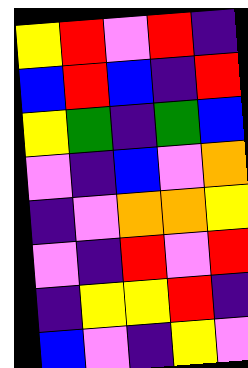[["yellow", "red", "violet", "red", "indigo"], ["blue", "red", "blue", "indigo", "red"], ["yellow", "green", "indigo", "green", "blue"], ["violet", "indigo", "blue", "violet", "orange"], ["indigo", "violet", "orange", "orange", "yellow"], ["violet", "indigo", "red", "violet", "red"], ["indigo", "yellow", "yellow", "red", "indigo"], ["blue", "violet", "indigo", "yellow", "violet"]]